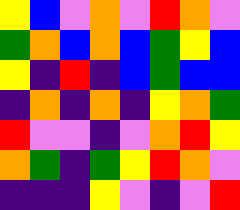[["yellow", "blue", "violet", "orange", "violet", "red", "orange", "violet"], ["green", "orange", "blue", "orange", "blue", "green", "yellow", "blue"], ["yellow", "indigo", "red", "indigo", "blue", "green", "blue", "blue"], ["indigo", "orange", "indigo", "orange", "indigo", "yellow", "orange", "green"], ["red", "violet", "violet", "indigo", "violet", "orange", "red", "yellow"], ["orange", "green", "indigo", "green", "yellow", "red", "orange", "violet"], ["indigo", "indigo", "indigo", "yellow", "violet", "indigo", "violet", "red"]]